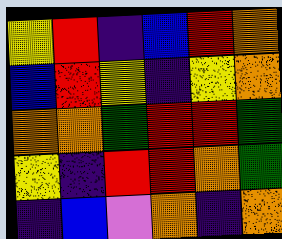[["yellow", "red", "indigo", "blue", "red", "orange"], ["blue", "red", "yellow", "indigo", "yellow", "orange"], ["orange", "orange", "green", "red", "red", "green"], ["yellow", "indigo", "red", "red", "orange", "green"], ["indigo", "blue", "violet", "orange", "indigo", "orange"]]